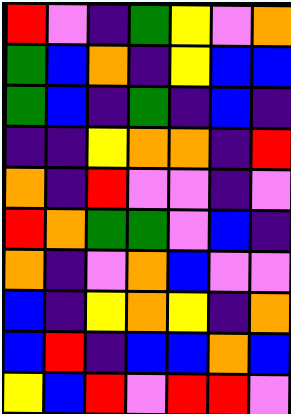[["red", "violet", "indigo", "green", "yellow", "violet", "orange"], ["green", "blue", "orange", "indigo", "yellow", "blue", "blue"], ["green", "blue", "indigo", "green", "indigo", "blue", "indigo"], ["indigo", "indigo", "yellow", "orange", "orange", "indigo", "red"], ["orange", "indigo", "red", "violet", "violet", "indigo", "violet"], ["red", "orange", "green", "green", "violet", "blue", "indigo"], ["orange", "indigo", "violet", "orange", "blue", "violet", "violet"], ["blue", "indigo", "yellow", "orange", "yellow", "indigo", "orange"], ["blue", "red", "indigo", "blue", "blue", "orange", "blue"], ["yellow", "blue", "red", "violet", "red", "red", "violet"]]